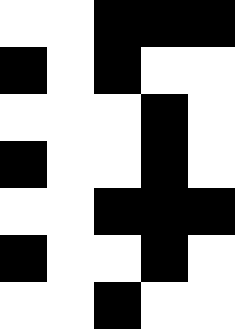[["white", "white", "black", "black", "black"], ["black", "white", "black", "white", "white"], ["white", "white", "white", "black", "white"], ["black", "white", "white", "black", "white"], ["white", "white", "black", "black", "black"], ["black", "white", "white", "black", "white"], ["white", "white", "black", "white", "white"]]